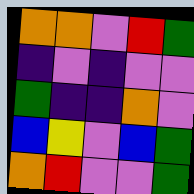[["orange", "orange", "violet", "red", "green"], ["indigo", "violet", "indigo", "violet", "violet"], ["green", "indigo", "indigo", "orange", "violet"], ["blue", "yellow", "violet", "blue", "green"], ["orange", "red", "violet", "violet", "green"]]